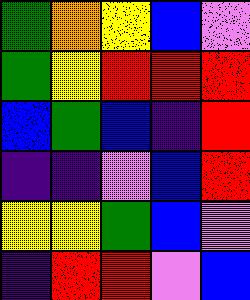[["green", "orange", "yellow", "blue", "violet"], ["green", "yellow", "red", "red", "red"], ["blue", "green", "blue", "indigo", "red"], ["indigo", "indigo", "violet", "blue", "red"], ["yellow", "yellow", "green", "blue", "violet"], ["indigo", "red", "red", "violet", "blue"]]